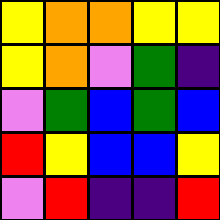[["yellow", "orange", "orange", "yellow", "yellow"], ["yellow", "orange", "violet", "green", "indigo"], ["violet", "green", "blue", "green", "blue"], ["red", "yellow", "blue", "blue", "yellow"], ["violet", "red", "indigo", "indigo", "red"]]